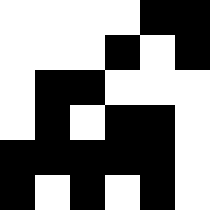[["white", "white", "white", "white", "black", "black"], ["white", "white", "white", "black", "white", "black"], ["white", "black", "black", "white", "white", "white"], ["white", "black", "white", "black", "black", "white"], ["black", "black", "black", "black", "black", "white"], ["black", "white", "black", "white", "black", "white"]]